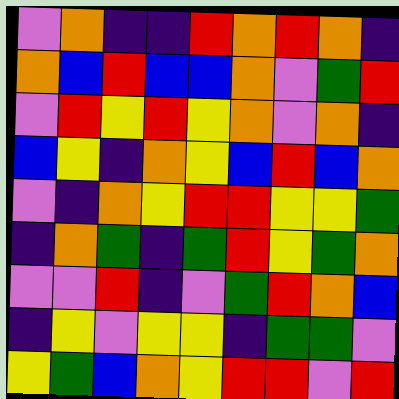[["violet", "orange", "indigo", "indigo", "red", "orange", "red", "orange", "indigo"], ["orange", "blue", "red", "blue", "blue", "orange", "violet", "green", "red"], ["violet", "red", "yellow", "red", "yellow", "orange", "violet", "orange", "indigo"], ["blue", "yellow", "indigo", "orange", "yellow", "blue", "red", "blue", "orange"], ["violet", "indigo", "orange", "yellow", "red", "red", "yellow", "yellow", "green"], ["indigo", "orange", "green", "indigo", "green", "red", "yellow", "green", "orange"], ["violet", "violet", "red", "indigo", "violet", "green", "red", "orange", "blue"], ["indigo", "yellow", "violet", "yellow", "yellow", "indigo", "green", "green", "violet"], ["yellow", "green", "blue", "orange", "yellow", "red", "red", "violet", "red"]]